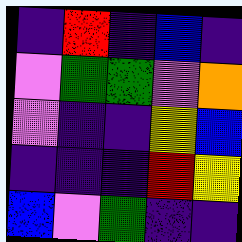[["indigo", "red", "indigo", "blue", "indigo"], ["violet", "green", "green", "violet", "orange"], ["violet", "indigo", "indigo", "yellow", "blue"], ["indigo", "indigo", "indigo", "red", "yellow"], ["blue", "violet", "green", "indigo", "indigo"]]